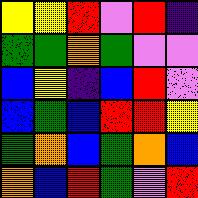[["yellow", "yellow", "red", "violet", "red", "indigo"], ["green", "green", "orange", "green", "violet", "violet"], ["blue", "yellow", "indigo", "blue", "red", "violet"], ["blue", "green", "blue", "red", "red", "yellow"], ["green", "orange", "blue", "green", "orange", "blue"], ["orange", "blue", "red", "green", "violet", "red"]]